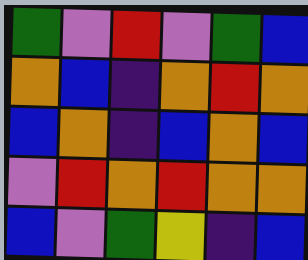[["green", "violet", "red", "violet", "green", "blue"], ["orange", "blue", "indigo", "orange", "red", "orange"], ["blue", "orange", "indigo", "blue", "orange", "blue"], ["violet", "red", "orange", "red", "orange", "orange"], ["blue", "violet", "green", "yellow", "indigo", "blue"]]